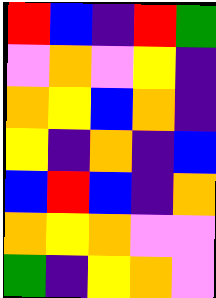[["red", "blue", "indigo", "red", "green"], ["violet", "orange", "violet", "yellow", "indigo"], ["orange", "yellow", "blue", "orange", "indigo"], ["yellow", "indigo", "orange", "indigo", "blue"], ["blue", "red", "blue", "indigo", "orange"], ["orange", "yellow", "orange", "violet", "violet"], ["green", "indigo", "yellow", "orange", "violet"]]